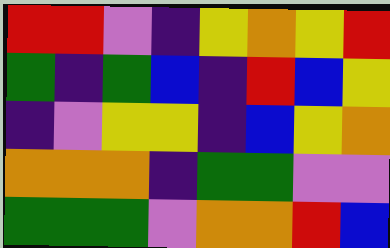[["red", "red", "violet", "indigo", "yellow", "orange", "yellow", "red"], ["green", "indigo", "green", "blue", "indigo", "red", "blue", "yellow"], ["indigo", "violet", "yellow", "yellow", "indigo", "blue", "yellow", "orange"], ["orange", "orange", "orange", "indigo", "green", "green", "violet", "violet"], ["green", "green", "green", "violet", "orange", "orange", "red", "blue"]]